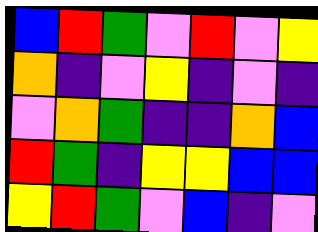[["blue", "red", "green", "violet", "red", "violet", "yellow"], ["orange", "indigo", "violet", "yellow", "indigo", "violet", "indigo"], ["violet", "orange", "green", "indigo", "indigo", "orange", "blue"], ["red", "green", "indigo", "yellow", "yellow", "blue", "blue"], ["yellow", "red", "green", "violet", "blue", "indigo", "violet"]]